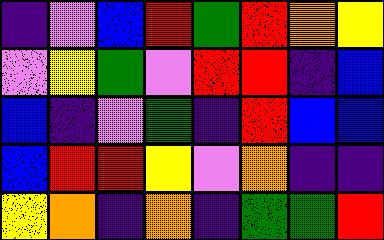[["indigo", "violet", "blue", "red", "green", "red", "orange", "yellow"], ["violet", "yellow", "green", "violet", "red", "red", "indigo", "blue"], ["blue", "indigo", "violet", "green", "indigo", "red", "blue", "blue"], ["blue", "red", "red", "yellow", "violet", "orange", "indigo", "indigo"], ["yellow", "orange", "indigo", "orange", "indigo", "green", "green", "red"]]